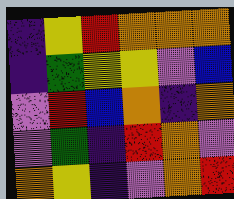[["indigo", "yellow", "red", "orange", "orange", "orange"], ["indigo", "green", "yellow", "yellow", "violet", "blue"], ["violet", "red", "blue", "orange", "indigo", "orange"], ["violet", "green", "indigo", "red", "orange", "violet"], ["orange", "yellow", "indigo", "violet", "orange", "red"]]